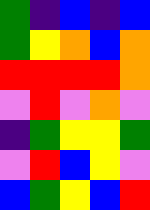[["green", "indigo", "blue", "indigo", "blue"], ["green", "yellow", "orange", "blue", "orange"], ["red", "red", "red", "red", "orange"], ["violet", "red", "violet", "orange", "violet"], ["indigo", "green", "yellow", "yellow", "green"], ["violet", "red", "blue", "yellow", "violet"], ["blue", "green", "yellow", "blue", "red"]]